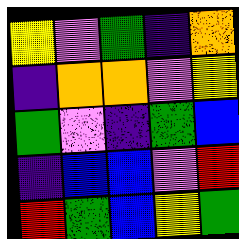[["yellow", "violet", "green", "indigo", "orange"], ["indigo", "orange", "orange", "violet", "yellow"], ["green", "violet", "indigo", "green", "blue"], ["indigo", "blue", "blue", "violet", "red"], ["red", "green", "blue", "yellow", "green"]]